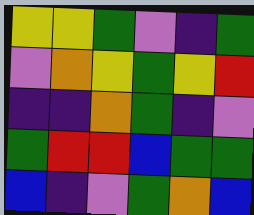[["yellow", "yellow", "green", "violet", "indigo", "green"], ["violet", "orange", "yellow", "green", "yellow", "red"], ["indigo", "indigo", "orange", "green", "indigo", "violet"], ["green", "red", "red", "blue", "green", "green"], ["blue", "indigo", "violet", "green", "orange", "blue"]]